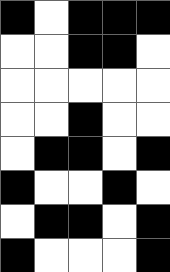[["black", "white", "black", "black", "black"], ["white", "white", "black", "black", "white"], ["white", "white", "white", "white", "white"], ["white", "white", "black", "white", "white"], ["white", "black", "black", "white", "black"], ["black", "white", "white", "black", "white"], ["white", "black", "black", "white", "black"], ["black", "white", "white", "white", "black"]]